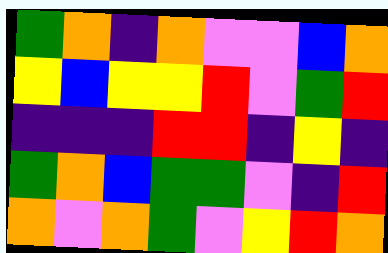[["green", "orange", "indigo", "orange", "violet", "violet", "blue", "orange"], ["yellow", "blue", "yellow", "yellow", "red", "violet", "green", "red"], ["indigo", "indigo", "indigo", "red", "red", "indigo", "yellow", "indigo"], ["green", "orange", "blue", "green", "green", "violet", "indigo", "red"], ["orange", "violet", "orange", "green", "violet", "yellow", "red", "orange"]]